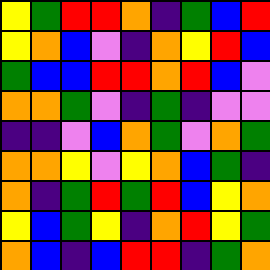[["yellow", "green", "red", "red", "orange", "indigo", "green", "blue", "red"], ["yellow", "orange", "blue", "violet", "indigo", "orange", "yellow", "red", "blue"], ["green", "blue", "blue", "red", "red", "orange", "red", "blue", "violet"], ["orange", "orange", "green", "violet", "indigo", "green", "indigo", "violet", "violet"], ["indigo", "indigo", "violet", "blue", "orange", "green", "violet", "orange", "green"], ["orange", "orange", "yellow", "violet", "yellow", "orange", "blue", "green", "indigo"], ["orange", "indigo", "green", "red", "green", "red", "blue", "yellow", "orange"], ["yellow", "blue", "green", "yellow", "indigo", "orange", "red", "yellow", "green"], ["orange", "blue", "indigo", "blue", "red", "red", "indigo", "green", "orange"]]